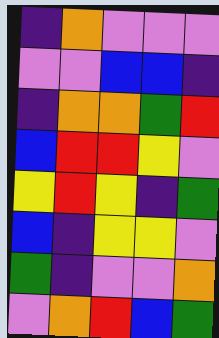[["indigo", "orange", "violet", "violet", "violet"], ["violet", "violet", "blue", "blue", "indigo"], ["indigo", "orange", "orange", "green", "red"], ["blue", "red", "red", "yellow", "violet"], ["yellow", "red", "yellow", "indigo", "green"], ["blue", "indigo", "yellow", "yellow", "violet"], ["green", "indigo", "violet", "violet", "orange"], ["violet", "orange", "red", "blue", "green"]]